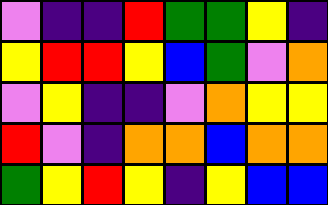[["violet", "indigo", "indigo", "red", "green", "green", "yellow", "indigo"], ["yellow", "red", "red", "yellow", "blue", "green", "violet", "orange"], ["violet", "yellow", "indigo", "indigo", "violet", "orange", "yellow", "yellow"], ["red", "violet", "indigo", "orange", "orange", "blue", "orange", "orange"], ["green", "yellow", "red", "yellow", "indigo", "yellow", "blue", "blue"]]